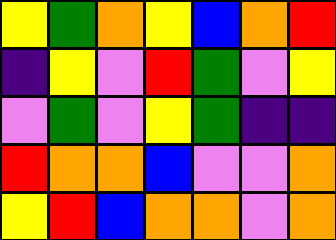[["yellow", "green", "orange", "yellow", "blue", "orange", "red"], ["indigo", "yellow", "violet", "red", "green", "violet", "yellow"], ["violet", "green", "violet", "yellow", "green", "indigo", "indigo"], ["red", "orange", "orange", "blue", "violet", "violet", "orange"], ["yellow", "red", "blue", "orange", "orange", "violet", "orange"]]